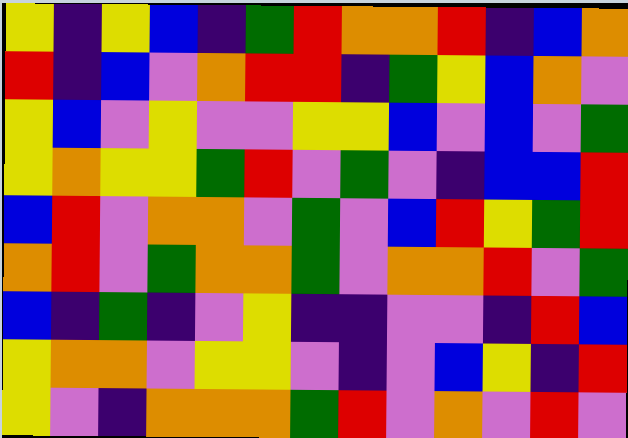[["yellow", "indigo", "yellow", "blue", "indigo", "green", "red", "orange", "orange", "red", "indigo", "blue", "orange"], ["red", "indigo", "blue", "violet", "orange", "red", "red", "indigo", "green", "yellow", "blue", "orange", "violet"], ["yellow", "blue", "violet", "yellow", "violet", "violet", "yellow", "yellow", "blue", "violet", "blue", "violet", "green"], ["yellow", "orange", "yellow", "yellow", "green", "red", "violet", "green", "violet", "indigo", "blue", "blue", "red"], ["blue", "red", "violet", "orange", "orange", "violet", "green", "violet", "blue", "red", "yellow", "green", "red"], ["orange", "red", "violet", "green", "orange", "orange", "green", "violet", "orange", "orange", "red", "violet", "green"], ["blue", "indigo", "green", "indigo", "violet", "yellow", "indigo", "indigo", "violet", "violet", "indigo", "red", "blue"], ["yellow", "orange", "orange", "violet", "yellow", "yellow", "violet", "indigo", "violet", "blue", "yellow", "indigo", "red"], ["yellow", "violet", "indigo", "orange", "orange", "orange", "green", "red", "violet", "orange", "violet", "red", "violet"]]